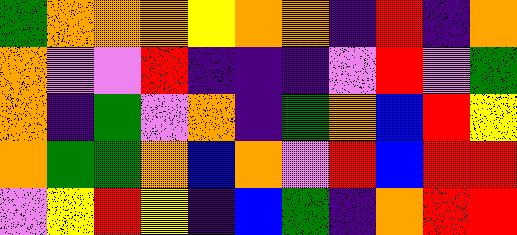[["green", "orange", "orange", "orange", "yellow", "orange", "orange", "indigo", "red", "indigo", "orange"], ["orange", "violet", "violet", "red", "indigo", "indigo", "indigo", "violet", "red", "violet", "green"], ["orange", "indigo", "green", "violet", "orange", "indigo", "green", "orange", "blue", "red", "yellow"], ["orange", "green", "green", "orange", "blue", "orange", "violet", "red", "blue", "red", "red"], ["violet", "yellow", "red", "yellow", "indigo", "blue", "green", "indigo", "orange", "red", "red"]]